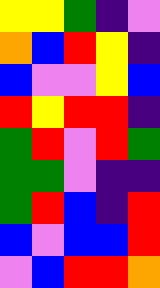[["yellow", "yellow", "green", "indigo", "violet"], ["orange", "blue", "red", "yellow", "indigo"], ["blue", "violet", "violet", "yellow", "blue"], ["red", "yellow", "red", "red", "indigo"], ["green", "red", "violet", "red", "green"], ["green", "green", "violet", "indigo", "indigo"], ["green", "red", "blue", "indigo", "red"], ["blue", "violet", "blue", "blue", "red"], ["violet", "blue", "red", "red", "orange"]]